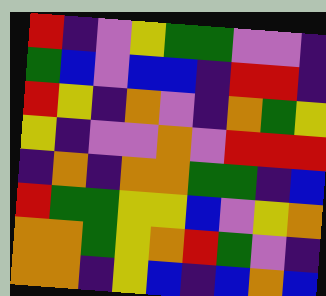[["red", "indigo", "violet", "yellow", "green", "green", "violet", "violet", "indigo"], ["green", "blue", "violet", "blue", "blue", "indigo", "red", "red", "indigo"], ["red", "yellow", "indigo", "orange", "violet", "indigo", "orange", "green", "yellow"], ["yellow", "indigo", "violet", "violet", "orange", "violet", "red", "red", "red"], ["indigo", "orange", "indigo", "orange", "orange", "green", "green", "indigo", "blue"], ["red", "green", "green", "yellow", "yellow", "blue", "violet", "yellow", "orange"], ["orange", "orange", "green", "yellow", "orange", "red", "green", "violet", "indigo"], ["orange", "orange", "indigo", "yellow", "blue", "indigo", "blue", "orange", "blue"]]